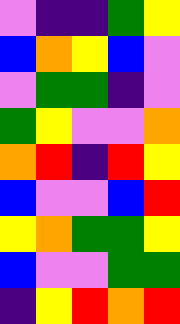[["violet", "indigo", "indigo", "green", "yellow"], ["blue", "orange", "yellow", "blue", "violet"], ["violet", "green", "green", "indigo", "violet"], ["green", "yellow", "violet", "violet", "orange"], ["orange", "red", "indigo", "red", "yellow"], ["blue", "violet", "violet", "blue", "red"], ["yellow", "orange", "green", "green", "yellow"], ["blue", "violet", "violet", "green", "green"], ["indigo", "yellow", "red", "orange", "red"]]